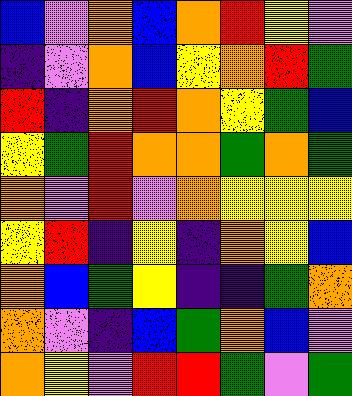[["blue", "violet", "orange", "blue", "orange", "red", "yellow", "violet"], ["indigo", "violet", "orange", "blue", "yellow", "orange", "red", "green"], ["red", "indigo", "orange", "red", "orange", "yellow", "green", "blue"], ["yellow", "green", "red", "orange", "orange", "green", "orange", "green"], ["orange", "violet", "red", "violet", "orange", "yellow", "yellow", "yellow"], ["yellow", "red", "indigo", "yellow", "indigo", "orange", "yellow", "blue"], ["orange", "blue", "green", "yellow", "indigo", "indigo", "green", "orange"], ["orange", "violet", "indigo", "blue", "green", "orange", "blue", "violet"], ["orange", "yellow", "violet", "red", "red", "green", "violet", "green"]]